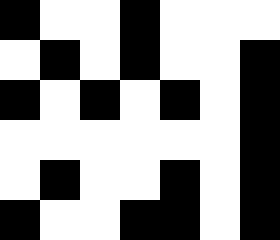[["black", "white", "white", "black", "white", "white", "white"], ["white", "black", "white", "black", "white", "white", "black"], ["black", "white", "black", "white", "black", "white", "black"], ["white", "white", "white", "white", "white", "white", "black"], ["white", "black", "white", "white", "black", "white", "black"], ["black", "white", "white", "black", "black", "white", "black"]]